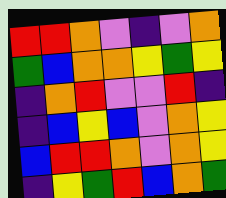[["red", "red", "orange", "violet", "indigo", "violet", "orange"], ["green", "blue", "orange", "orange", "yellow", "green", "yellow"], ["indigo", "orange", "red", "violet", "violet", "red", "indigo"], ["indigo", "blue", "yellow", "blue", "violet", "orange", "yellow"], ["blue", "red", "red", "orange", "violet", "orange", "yellow"], ["indigo", "yellow", "green", "red", "blue", "orange", "green"]]